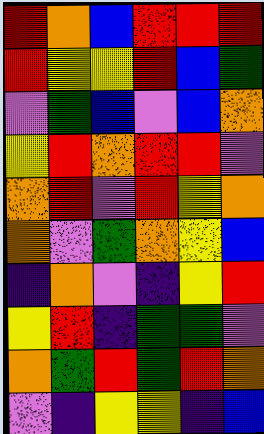[["red", "orange", "blue", "red", "red", "red"], ["red", "yellow", "yellow", "red", "blue", "green"], ["violet", "green", "blue", "violet", "blue", "orange"], ["yellow", "red", "orange", "red", "red", "violet"], ["orange", "red", "violet", "red", "yellow", "orange"], ["orange", "violet", "green", "orange", "yellow", "blue"], ["indigo", "orange", "violet", "indigo", "yellow", "red"], ["yellow", "red", "indigo", "green", "green", "violet"], ["orange", "green", "red", "green", "red", "orange"], ["violet", "indigo", "yellow", "yellow", "indigo", "blue"]]